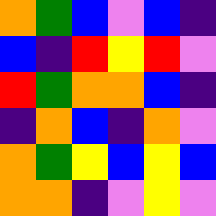[["orange", "green", "blue", "violet", "blue", "indigo"], ["blue", "indigo", "red", "yellow", "red", "violet"], ["red", "green", "orange", "orange", "blue", "indigo"], ["indigo", "orange", "blue", "indigo", "orange", "violet"], ["orange", "green", "yellow", "blue", "yellow", "blue"], ["orange", "orange", "indigo", "violet", "yellow", "violet"]]